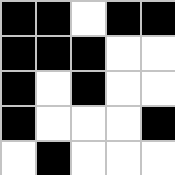[["black", "black", "white", "black", "black"], ["black", "black", "black", "white", "white"], ["black", "white", "black", "white", "white"], ["black", "white", "white", "white", "black"], ["white", "black", "white", "white", "white"]]